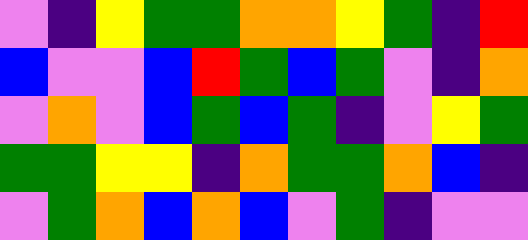[["violet", "indigo", "yellow", "green", "green", "orange", "orange", "yellow", "green", "indigo", "red"], ["blue", "violet", "violet", "blue", "red", "green", "blue", "green", "violet", "indigo", "orange"], ["violet", "orange", "violet", "blue", "green", "blue", "green", "indigo", "violet", "yellow", "green"], ["green", "green", "yellow", "yellow", "indigo", "orange", "green", "green", "orange", "blue", "indigo"], ["violet", "green", "orange", "blue", "orange", "blue", "violet", "green", "indigo", "violet", "violet"]]